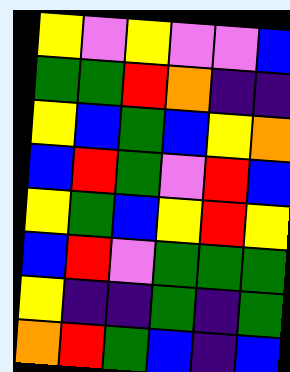[["yellow", "violet", "yellow", "violet", "violet", "blue"], ["green", "green", "red", "orange", "indigo", "indigo"], ["yellow", "blue", "green", "blue", "yellow", "orange"], ["blue", "red", "green", "violet", "red", "blue"], ["yellow", "green", "blue", "yellow", "red", "yellow"], ["blue", "red", "violet", "green", "green", "green"], ["yellow", "indigo", "indigo", "green", "indigo", "green"], ["orange", "red", "green", "blue", "indigo", "blue"]]